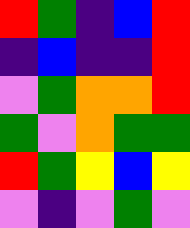[["red", "green", "indigo", "blue", "red"], ["indigo", "blue", "indigo", "indigo", "red"], ["violet", "green", "orange", "orange", "red"], ["green", "violet", "orange", "green", "green"], ["red", "green", "yellow", "blue", "yellow"], ["violet", "indigo", "violet", "green", "violet"]]